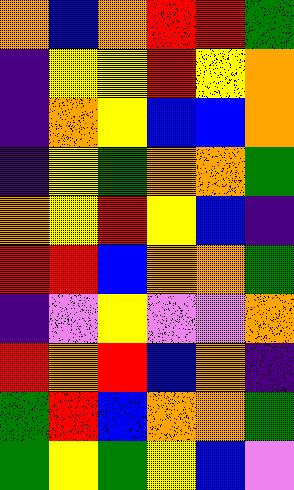[["orange", "blue", "orange", "red", "red", "green"], ["indigo", "yellow", "yellow", "red", "yellow", "orange"], ["indigo", "orange", "yellow", "blue", "blue", "orange"], ["indigo", "yellow", "green", "orange", "orange", "green"], ["orange", "yellow", "red", "yellow", "blue", "indigo"], ["red", "red", "blue", "orange", "orange", "green"], ["indigo", "violet", "yellow", "violet", "violet", "orange"], ["red", "orange", "red", "blue", "orange", "indigo"], ["green", "red", "blue", "orange", "orange", "green"], ["green", "yellow", "green", "yellow", "blue", "violet"]]